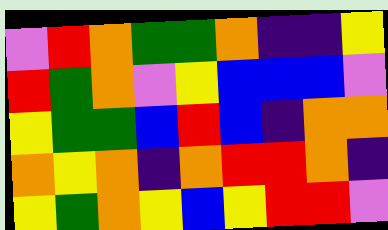[["violet", "red", "orange", "green", "green", "orange", "indigo", "indigo", "yellow"], ["red", "green", "orange", "violet", "yellow", "blue", "blue", "blue", "violet"], ["yellow", "green", "green", "blue", "red", "blue", "indigo", "orange", "orange"], ["orange", "yellow", "orange", "indigo", "orange", "red", "red", "orange", "indigo"], ["yellow", "green", "orange", "yellow", "blue", "yellow", "red", "red", "violet"]]